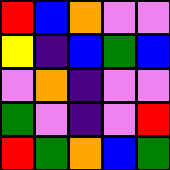[["red", "blue", "orange", "violet", "violet"], ["yellow", "indigo", "blue", "green", "blue"], ["violet", "orange", "indigo", "violet", "violet"], ["green", "violet", "indigo", "violet", "red"], ["red", "green", "orange", "blue", "green"]]